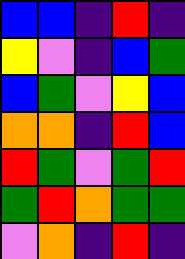[["blue", "blue", "indigo", "red", "indigo"], ["yellow", "violet", "indigo", "blue", "green"], ["blue", "green", "violet", "yellow", "blue"], ["orange", "orange", "indigo", "red", "blue"], ["red", "green", "violet", "green", "red"], ["green", "red", "orange", "green", "green"], ["violet", "orange", "indigo", "red", "indigo"]]